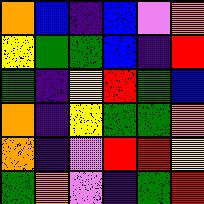[["orange", "blue", "indigo", "blue", "violet", "orange"], ["yellow", "green", "green", "blue", "indigo", "red"], ["green", "indigo", "yellow", "red", "green", "blue"], ["orange", "indigo", "yellow", "green", "green", "orange"], ["orange", "indigo", "violet", "red", "red", "yellow"], ["green", "orange", "violet", "indigo", "green", "red"]]